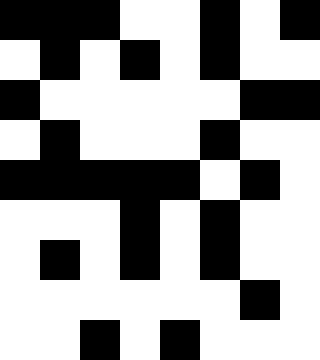[["black", "black", "black", "white", "white", "black", "white", "black"], ["white", "black", "white", "black", "white", "black", "white", "white"], ["black", "white", "white", "white", "white", "white", "black", "black"], ["white", "black", "white", "white", "white", "black", "white", "white"], ["black", "black", "black", "black", "black", "white", "black", "white"], ["white", "white", "white", "black", "white", "black", "white", "white"], ["white", "black", "white", "black", "white", "black", "white", "white"], ["white", "white", "white", "white", "white", "white", "black", "white"], ["white", "white", "black", "white", "black", "white", "white", "white"]]